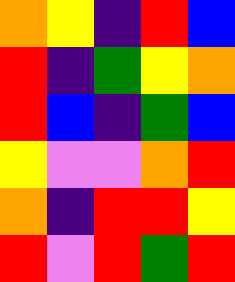[["orange", "yellow", "indigo", "red", "blue"], ["red", "indigo", "green", "yellow", "orange"], ["red", "blue", "indigo", "green", "blue"], ["yellow", "violet", "violet", "orange", "red"], ["orange", "indigo", "red", "red", "yellow"], ["red", "violet", "red", "green", "red"]]